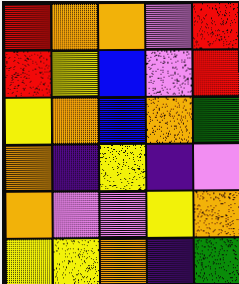[["red", "orange", "orange", "violet", "red"], ["red", "yellow", "blue", "violet", "red"], ["yellow", "orange", "blue", "orange", "green"], ["orange", "indigo", "yellow", "indigo", "violet"], ["orange", "violet", "violet", "yellow", "orange"], ["yellow", "yellow", "orange", "indigo", "green"]]